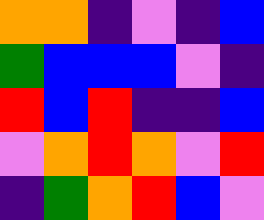[["orange", "orange", "indigo", "violet", "indigo", "blue"], ["green", "blue", "blue", "blue", "violet", "indigo"], ["red", "blue", "red", "indigo", "indigo", "blue"], ["violet", "orange", "red", "orange", "violet", "red"], ["indigo", "green", "orange", "red", "blue", "violet"]]